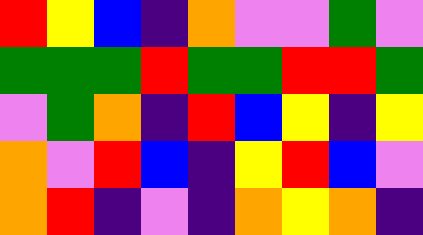[["red", "yellow", "blue", "indigo", "orange", "violet", "violet", "green", "violet"], ["green", "green", "green", "red", "green", "green", "red", "red", "green"], ["violet", "green", "orange", "indigo", "red", "blue", "yellow", "indigo", "yellow"], ["orange", "violet", "red", "blue", "indigo", "yellow", "red", "blue", "violet"], ["orange", "red", "indigo", "violet", "indigo", "orange", "yellow", "orange", "indigo"]]